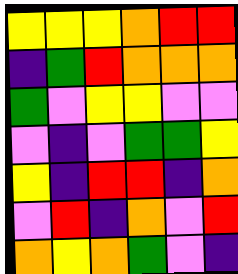[["yellow", "yellow", "yellow", "orange", "red", "red"], ["indigo", "green", "red", "orange", "orange", "orange"], ["green", "violet", "yellow", "yellow", "violet", "violet"], ["violet", "indigo", "violet", "green", "green", "yellow"], ["yellow", "indigo", "red", "red", "indigo", "orange"], ["violet", "red", "indigo", "orange", "violet", "red"], ["orange", "yellow", "orange", "green", "violet", "indigo"]]